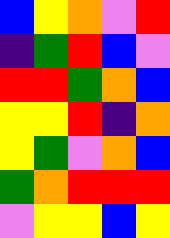[["blue", "yellow", "orange", "violet", "red"], ["indigo", "green", "red", "blue", "violet"], ["red", "red", "green", "orange", "blue"], ["yellow", "yellow", "red", "indigo", "orange"], ["yellow", "green", "violet", "orange", "blue"], ["green", "orange", "red", "red", "red"], ["violet", "yellow", "yellow", "blue", "yellow"]]